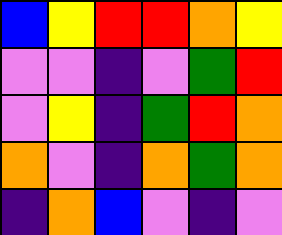[["blue", "yellow", "red", "red", "orange", "yellow"], ["violet", "violet", "indigo", "violet", "green", "red"], ["violet", "yellow", "indigo", "green", "red", "orange"], ["orange", "violet", "indigo", "orange", "green", "orange"], ["indigo", "orange", "blue", "violet", "indigo", "violet"]]